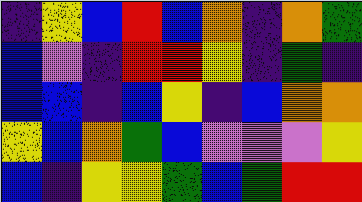[["indigo", "yellow", "blue", "red", "blue", "orange", "indigo", "orange", "green"], ["blue", "violet", "indigo", "red", "red", "yellow", "indigo", "green", "indigo"], ["blue", "blue", "indigo", "blue", "yellow", "indigo", "blue", "orange", "orange"], ["yellow", "blue", "orange", "green", "blue", "violet", "violet", "violet", "yellow"], ["blue", "indigo", "yellow", "yellow", "green", "blue", "green", "red", "red"]]